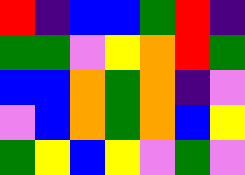[["red", "indigo", "blue", "blue", "green", "red", "indigo"], ["green", "green", "violet", "yellow", "orange", "red", "green"], ["blue", "blue", "orange", "green", "orange", "indigo", "violet"], ["violet", "blue", "orange", "green", "orange", "blue", "yellow"], ["green", "yellow", "blue", "yellow", "violet", "green", "violet"]]